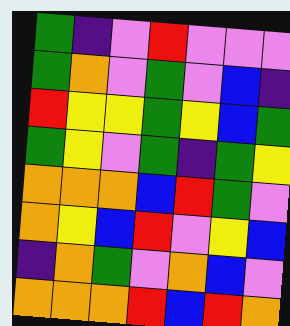[["green", "indigo", "violet", "red", "violet", "violet", "violet"], ["green", "orange", "violet", "green", "violet", "blue", "indigo"], ["red", "yellow", "yellow", "green", "yellow", "blue", "green"], ["green", "yellow", "violet", "green", "indigo", "green", "yellow"], ["orange", "orange", "orange", "blue", "red", "green", "violet"], ["orange", "yellow", "blue", "red", "violet", "yellow", "blue"], ["indigo", "orange", "green", "violet", "orange", "blue", "violet"], ["orange", "orange", "orange", "red", "blue", "red", "orange"]]